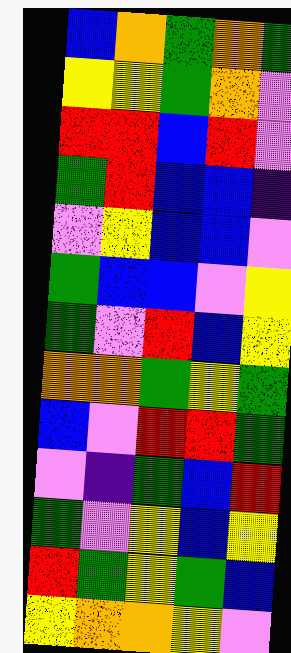[["blue", "orange", "green", "orange", "green"], ["yellow", "yellow", "green", "orange", "violet"], ["red", "red", "blue", "red", "violet"], ["green", "red", "blue", "blue", "indigo"], ["violet", "yellow", "blue", "blue", "violet"], ["green", "blue", "blue", "violet", "yellow"], ["green", "violet", "red", "blue", "yellow"], ["orange", "orange", "green", "yellow", "green"], ["blue", "violet", "red", "red", "green"], ["violet", "indigo", "green", "blue", "red"], ["green", "violet", "yellow", "blue", "yellow"], ["red", "green", "yellow", "green", "blue"], ["yellow", "orange", "orange", "yellow", "violet"]]